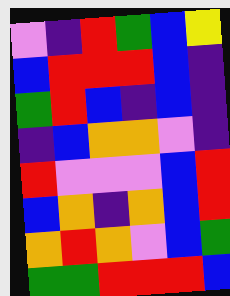[["violet", "indigo", "red", "green", "blue", "yellow"], ["blue", "red", "red", "red", "blue", "indigo"], ["green", "red", "blue", "indigo", "blue", "indigo"], ["indigo", "blue", "orange", "orange", "violet", "indigo"], ["red", "violet", "violet", "violet", "blue", "red"], ["blue", "orange", "indigo", "orange", "blue", "red"], ["orange", "red", "orange", "violet", "blue", "green"], ["green", "green", "red", "red", "red", "blue"]]